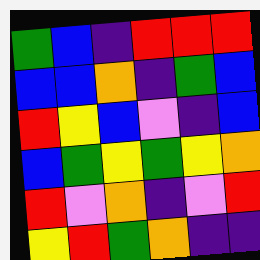[["green", "blue", "indigo", "red", "red", "red"], ["blue", "blue", "orange", "indigo", "green", "blue"], ["red", "yellow", "blue", "violet", "indigo", "blue"], ["blue", "green", "yellow", "green", "yellow", "orange"], ["red", "violet", "orange", "indigo", "violet", "red"], ["yellow", "red", "green", "orange", "indigo", "indigo"]]